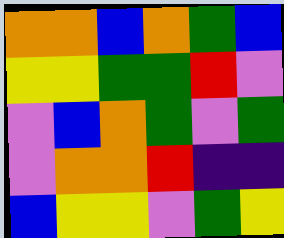[["orange", "orange", "blue", "orange", "green", "blue"], ["yellow", "yellow", "green", "green", "red", "violet"], ["violet", "blue", "orange", "green", "violet", "green"], ["violet", "orange", "orange", "red", "indigo", "indigo"], ["blue", "yellow", "yellow", "violet", "green", "yellow"]]